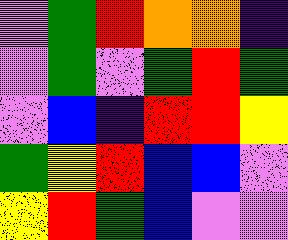[["violet", "green", "red", "orange", "orange", "indigo"], ["violet", "green", "violet", "green", "red", "green"], ["violet", "blue", "indigo", "red", "red", "yellow"], ["green", "yellow", "red", "blue", "blue", "violet"], ["yellow", "red", "green", "blue", "violet", "violet"]]